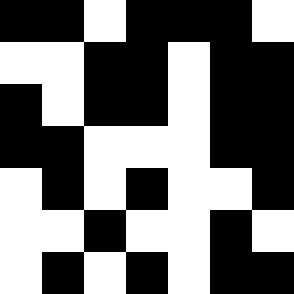[["black", "black", "white", "black", "black", "black", "white"], ["white", "white", "black", "black", "white", "black", "black"], ["black", "white", "black", "black", "white", "black", "black"], ["black", "black", "white", "white", "white", "black", "black"], ["white", "black", "white", "black", "white", "white", "black"], ["white", "white", "black", "white", "white", "black", "white"], ["white", "black", "white", "black", "white", "black", "black"]]